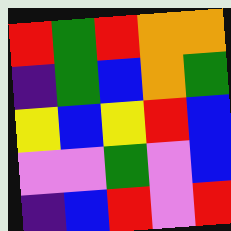[["red", "green", "red", "orange", "orange"], ["indigo", "green", "blue", "orange", "green"], ["yellow", "blue", "yellow", "red", "blue"], ["violet", "violet", "green", "violet", "blue"], ["indigo", "blue", "red", "violet", "red"]]